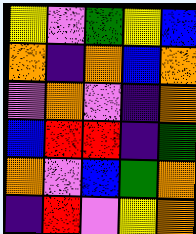[["yellow", "violet", "green", "yellow", "blue"], ["orange", "indigo", "orange", "blue", "orange"], ["violet", "orange", "violet", "indigo", "orange"], ["blue", "red", "red", "indigo", "green"], ["orange", "violet", "blue", "green", "orange"], ["indigo", "red", "violet", "yellow", "orange"]]